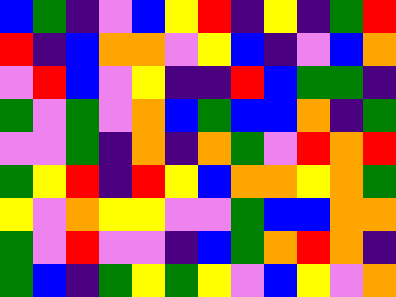[["blue", "green", "indigo", "violet", "blue", "yellow", "red", "indigo", "yellow", "indigo", "green", "red"], ["red", "indigo", "blue", "orange", "orange", "violet", "yellow", "blue", "indigo", "violet", "blue", "orange"], ["violet", "red", "blue", "violet", "yellow", "indigo", "indigo", "red", "blue", "green", "green", "indigo"], ["green", "violet", "green", "violet", "orange", "blue", "green", "blue", "blue", "orange", "indigo", "green"], ["violet", "violet", "green", "indigo", "orange", "indigo", "orange", "green", "violet", "red", "orange", "red"], ["green", "yellow", "red", "indigo", "red", "yellow", "blue", "orange", "orange", "yellow", "orange", "green"], ["yellow", "violet", "orange", "yellow", "yellow", "violet", "violet", "green", "blue", "blue", "orange", "orange"], ["green", "violet", "red", "violet", "violet", "indigo", "blue", "green", "orange", "red", "orange", "indigo"], ["green", "blue", "indigo", "green", "yellow", "green", "yellow", "violet", "blue", "yellow", "violet", "orange"]]